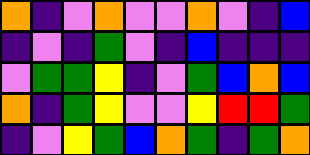[["orange", "indigo", "violet", "orange", "violet", "violet", "orange", "violet", "indigo", "blue"], ["indigo", "violet", "indigo", "green", "violet", "indigo", "blue", "indigo", "indigo", "indigo"], ["violet", "green", "green", "yellow", "indigo", "violet", "green", "blue", "orange", "blue"], ["orange", "indigo", "green", "yellow", "violet", "violet", "yellow", "red", "red", "green"], ["indigo", "violet", "yellow", "green", "blue", "orange", "green", "indigo", "green", "orange"]]